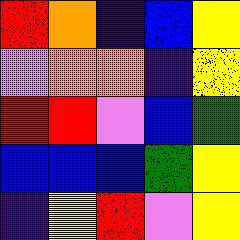[["red", "orange", "indigo", "blue", "yellow"], ["violet", "orange", "orange", "indigo", "yellow"], ["red", "red", "violet", "blue", "green"], ["blue", "blue", "blue", "green", "yellow"], ["indigo", "yellow", "red", "violet", "yellow"]]